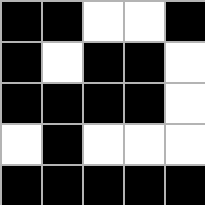[["black", "black", "white", "white", "black"], ["black", "white", "black", "black", "white"], ["black", "black", "black", "black", "white"], ["white", "black", "white", "white", "white"], ["black", "black", "black", "black", "black"]]